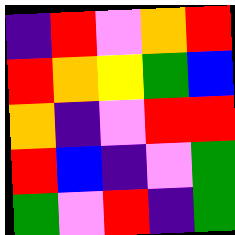[["indigo", "red", "violet", "orange", "red"], ["red", "orange", "yellow", "green", "blue"], ["orange", "indigo", "violet", "red", "red"], ["red", "blue", "indigo", "violet", "green"], ["green", "violet", "red", "indigo", "green"]]